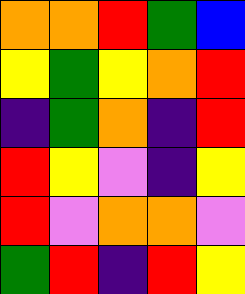[["orange", "orange", "red", "green", "blue"], ["yellow", "green", "yellow", "orange", "red"], ["indigo", "green", "orange", "indigo", "red"], ["red", "yellow", "violet", "indigo", "yellow"], ["red", "violet", "orange", "orange", "violet"], ["green", "red", "indigo", "red", "yellow"]]